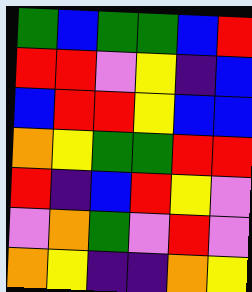[["green", "blue", "green", "green", "blue", "red"], ["red", "red", "violet", "yellow", "indigo", "blue"], ["blue", "red", "red", "yellow", "blue", "blue"], ["orange", "yellow", "green", "green", "red", "red"], ["red", "indigo", "blue", "red", "yellow", "violet"], ["violet", "orange", "green", "violet", "red", "violet"], ["orange", "yellow", "indigo", "indigo", "orange", "yellow"]]